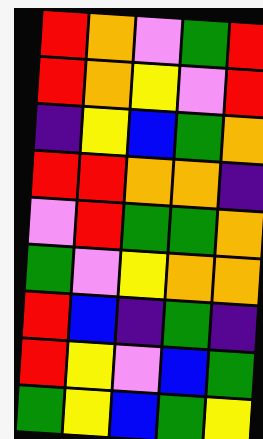[["red", "orange", "violet", "green", "red"], ["red", "orange", "yellow", "violet", "red"], ["indigo", "yellow", "blue", "green", "orange"], ["red", "red", "orange", "orange", "indigo"], ["violet", "red", "green", "green", "orange"], ["green", "violet", "yellow", "orange", "orange"], ["red", "blue", "indigo", "green", "indigo"], ["red", "yellow", "violet", "blue", "green"], ["green", "yellow", "blue", "green", "yellow"]]